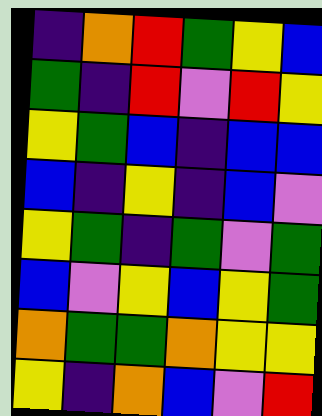[["indigo", "orange", "red", "green", "yellow", "blue"], ["green", "indigo", "red", "violet", "red", "yellow"], ["yellow", "green", "blue", "indigo", "blue", "blue"], ["blue", "indigo", "yellow", "indigo", "blue", "violet"], ["yellow", "green", "indigo", "green", "violet", "green"], ["blue", "violet", "yellow", "blue", "yellow", "green"], ["orange", "green", "green", "orange", "yellow", "yellow"], ["yellow", "indigo", "orange", "blue", "violet", "red"]]